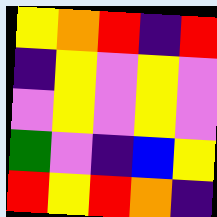[["yellow", "orange", "red", "indigo", "red"], ["indigo", "yellow", "violet", "yellow", "violet"], ["violet", "yellow", "violet", "yellow", "violet"], ["green", "violet", "indigo", "blue", "yellow"], ["red", "yellow", "red", "orange", "indigo"]]